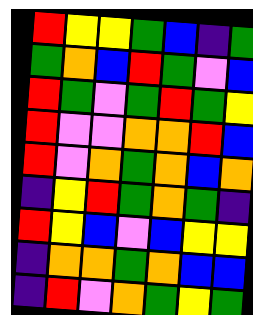[["red", "yellow", "yellow", "green", "blue", "indigo", "green"], ["green", "orange", "blue", "red", "green", "violet", "blue"], ["red", "green", "violet", "green", "red", "green", "yellow"], ["red", "violet", "violet", "orange", "orange", "red", "blue"], ["red", "violet", "orange", "green", "orange", "blue", "orange"], ["indigo", "yellow", "red", "green", "orange", "green", "indigo"], ["red", "yellow", "blue", "violet", "blue", "yellow", "yellow"], ["indigo", "orange", "orange", "green", "orange", "blue", "blue"], ["indigo", "red", "violet", "orange", "green", "yellow", "green"]]